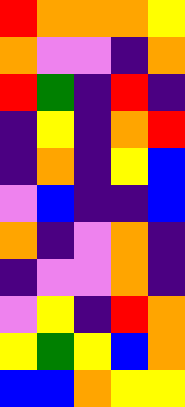[["red", "orange", "orange", "orange", "yellow"], ["orange", "violet", "violet", "indigo", "orange"], ["red", "green", "indigo", "red", "indigo"], ["indigo", "yellow", "indigo", "orange", "red"], ["indigo", "orange", "indigo", "yellow", "blue"], ["violet", "blue", "indigo", "indigo", "blue"], ["orange", "indigo", "violet", "orange", "indigo"], ["indigo", "violet", "violet", "orange", "indigo"], ["violet", "yellow", "indigo", "red", "orange"], ["yellow", "green", "yellow", "blue", "orange"], ["blue", "blue", "orange", "yellow", "yellow"]]